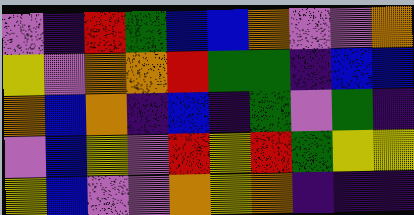[["violet", "indigo", "red", "green", "blue", "blue", "orange", "violet", "violet", "orange"], ["yellow", "violet", "orange", "orange", "red", "green", "green", "indigo", "blue", "blue"], ["orange", "blue", "orange", "indigo", "blue", "indigo", "green", "violet", "green", "indigo"], ["violet", "blue", "yellow", "violet", "red", "yellow", "red", "green", "yellow", "yellow"], ["yellow", "blue", "violet", "violet", "orange", "yellow", "orange", "indigo", "indigo", "indigo"]]